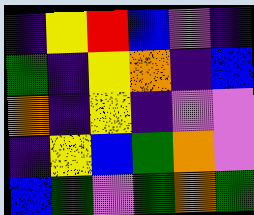[["indigo", "yellow", "red", "blue", "violet", "indigo"], ["green", "indigo", "yellow", "orange", "indigo", "blue"], ["orange", "indigo", "yellow", "indigo", "violet", "violet"], ["indigo", "yellow", "blue", "green", "orange", "violet"], ["blue", "green", "violet", "green", "orange", "green"]]